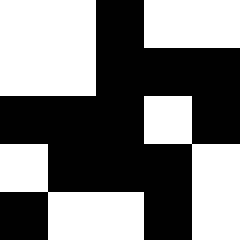[["white", "white", "black", "white", "white"], ["white", "white", "black", "black", "black"], ["black", "black", "black", "white", "black"], ["white", "black", "black", "black", "white"], ["black", "white", "white", "black", "white"]]